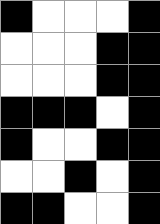[["black", "white", "white", "white", "black"], ["white", "white", "white", "black", "black"], ["white", "white", "white", "black", "black"], ["black", "black", "black", "white", "black"], ["black", "white", "white", "black", "black"], ["white", "white", "black", "white", "black"], ["black", "black", "white", "white", "black"]]